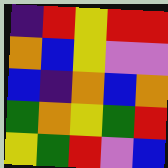[["indigo", "red", "yellow", "red", "red"], ["orange", "blue", "yellow", "violet", "violet"], ["blue", "indigo", "orange", "blue", "orange"], ["green", "orange", "yellow", "green", "red"], ["yellow", "green", "red", "violet", "blue"]]